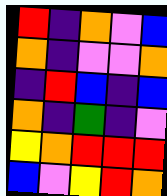[["red", "indigo", "orange", "violet", "blue"], ["orange", "indigo", "violet", "violet", "orange"], ["indigo", "red", "blue", "indigo", "blue"], ["orange", "indigo", "green", "indigo", "violet"], ["yellow", "orange", "red", "red", "red"], ["blue", "violet", "yellow", "red", "orange"]]